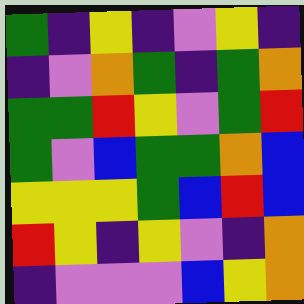[["green", "indigo", "yellow", "indigo", "violet", "yellow", "indigo"], ["indigo", "violet", "orange", "green", "indigo", "green", "orange"], ["green", "green", "red", "yellow", "violet", "green", "red"], ["green", "violet", "blue", "green", "green", "orange", "blue"], ["yellow", "yellow", "yellow", "green", "blue", "red", "blue"], ["red", "yellow", "indigo", "yellow", "violet", "indigo", "orange"], ["indigo", "violet", "violet", "violet", "blue", "yellow", "orange"]]